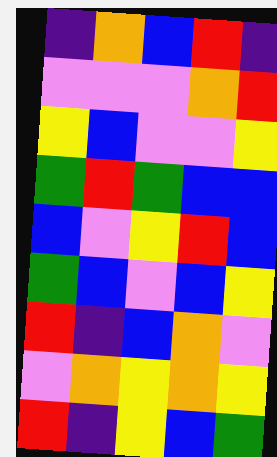[["indigo", "orange", "blue", "red", "indigo"], ["violet", "violet", "violet", "orange", "red"], ["yellow", "blue", "violet", "violet", "yellow"], ["green", "red", "green", "blue", "blue"], ["blue", "violet", "yellow", "red", "blue"], ["green", "blue", "violet", "blue", "yellow"], ["red", "indigo", "blue", "orange", "violet"], ["violet", "orange", "yellow", "orange", "yellow"], ["red", "indigo", "yellow", "blue", "green"]]